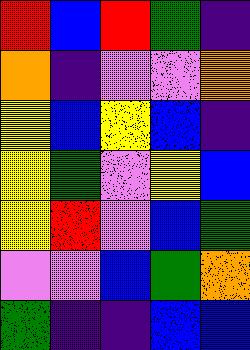[["red", "blue", "red", "green", "indigo"], ["orange", "indigo", "violet", "violet", "orange"], ["yellow", "blue", "yellow", "blue", "indigo"], ["yellow", "green", "violet", "yellow", "blue"], ["yellow", "red", "violet", "blue", "green"], ["violet", "violet", "blue", "green", "orange"], ["green", "indigo", "indigo", "blue", "blue"]]